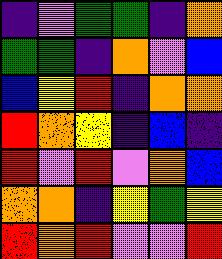[["indigo", "violet", "green", "green", "indigo", "orange"], ["green", "green", "indigo", "orange", "violet", "blue"], ["blue", "yellow", "red", "indigo", "orange", "orange"], ["red", "orange", "yellow", "indigo", "blue", "indigo"], ["red", "violet", "red", "violet", "orange", "blue"], ["orange", "orange", "indigo", "yellow", "green", "yellow"], ["red", "orange", "red", "violet", "violet", "red"]]